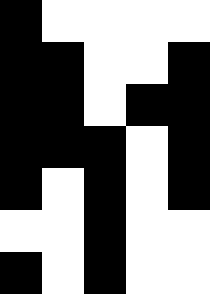[["black", "white", "white", "white", "white"], ["black", "black", "white", "white", "black"], ["black", "black", "white", "black", "black"], ["black", "black", "black", "white", "black"], ["black", "white", "black", "white", "black"], ["white", "white", "black", "white", "white"], ["black", "white", "black", "white", "white"]]